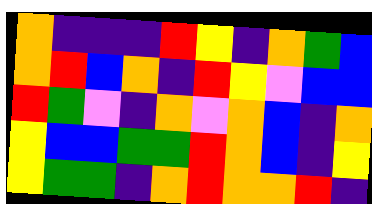[["orange", "indigo", "indigo", "indigo", "red", "yellow", "indigo", "orange", "green", "blue"], ["orange", "red", "blue", "orange", "indigo", "red", "yellow", "violet", "blue", "blue"], ["red", "green", "violet", "indigo", "orange", "violet", "orange", "blue", "indigo", "orange"], ["yellow", "blue", "blue", "green", "green", "red", "orange", "blue", "indigo", "yellow"], ["yellow", "green", "green", "indigo", "orange", "red", "orange", "orange", "red", "indigo"]]